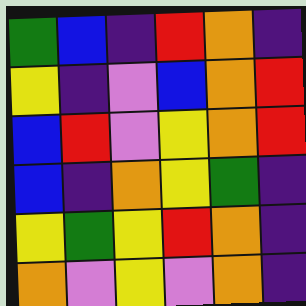[["green", "blue", "indigo", "red", "orange", "indigo"], ["yellow", "indigo", "violet", "blue", "orange", "red"], ["blue", "red", "violet", "yellow", "orange", "red"], ["blue", "indigo", "orange", "yellow", "green", "indigo"], ["yellow", "green", "yellow", "red", "orange", "indigo"], ["orange", "violet", "yellow", "violet", "orange", "indigo"]]